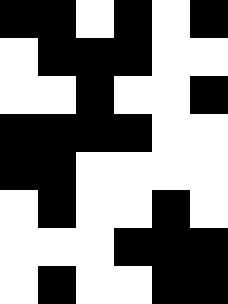[["black", "black", "white", "black", "white", "black"], ["white", "black", "black", "black", "white", "white"], ["white", "white", "black", "white", "white", "black"], ["black", "black", "black", "black", "white", "white"], ["black", "black", "white", "white", "white", "white"], ["white", "black", "white", "white", "black", "white"], ["white", "white", "white", "black", "black", "black"], ["white", "black", "white", "white", "black", "black"]]